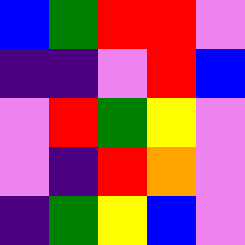[["blue", "green", "red", "red", "violet"], ["indigo", "indigo", "violet", "red", "blue"], ["violet", "red", "green", "yellow", "violet"], ["violet", "indigo", "red", "orange", "violet"], ["indigo", "green", "yellow", "blue", "violet"]]